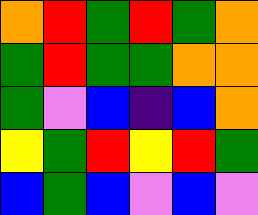[["orange", "red", "green", "red", "green", "orange"], ["green", "red", "green", "green", "orange", "orange"], ["green", "violet", "blue", "indigo", "blue", "orange"], ["yellow", "green", "red", "yellow", "red", "green"], ["blue", "green", "blue", "violet", "blue", "violet"]]